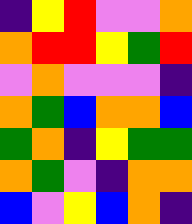[["indigo", "yellow", "red", "violet", "violet", "orange"], ["orange", "red", "red", "yellow", "green", "red"], ["violet", "orange", "violet", "violet", "violet", "indigo"], ["orange", "green", "blue", "orange", "orange", "blue"], ["green", "orange", "indigo", "yellow", "green", "green"], ["orange", "green", "violet", "indigo", "orange", "orange"], ["blue", "violet", "yellow", "blue", "orange", "indigo"]]